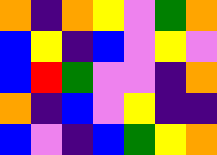[["orange", "indigo", "orange", "yellow", "violet", "green", "orange"], ["blue", "yellow", "indigo", "blue", "violet", "yellow", "violet"], ["blue", "red", "green", "violet", "violet", "indigo", "orange"], ["orange", "indigo", "blue", "violet", "yellow", "indigo", "indigo"], ["blue", "violet", "indigo", "blue", "green", "yellow", "orange"]]